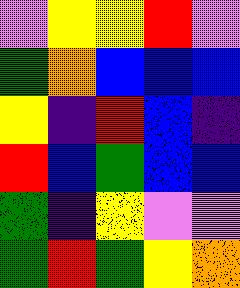[["violet", "yellow", "yellow", "red", "violet"], ["green", "orange", "blue", "blue", "blue"], ["yellow", "indigo", "red", "blue", "indigo"], ["red", "blue", "green", "blue", "blue"], ["green", "indigo", "yellow", "violet", "violet"], ["green", "red", "green", "yellow", "orange"]]